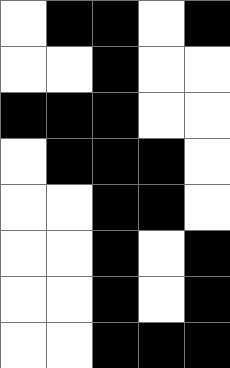[["white", "black", "black", "white", "black"], ["white", "white", "black", "white", "white"], ["black", "black", "black", "white", "white"], ["white", "black", "black", "black", "white"], ["white", "white", "black", "black", "white"], ["white", "white", "black", "white", "black"], ["white", "white", "black", "white", "black"], ["white", "white", "black", "black", "black"]]